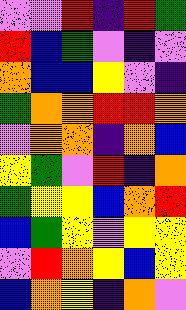[["violet", "violet", "red", "indigo", "red", "green"], ["red", "blue", "green", "violet", "indigo", "violet"], ["orange", "blue", "blue", "yellow", "violet", "indigo"], ["green", "orange", "orange", "red", "red", "orange"], ["violet", "orange", "orange", "indigo", "orange", "blue"], ["yellow", "green", "violet", "red", "indigo", "orange"], ["green", "yellow", "yellow", "blue", "orange", "red"], ["blue", "green", "yellow", "violet", "yellow", "yellow"], ["violet", "red", "orange", "yellow", "blue", "yellow"], ["blue", "orange", "yellow", "indigo", "orange", "violet"]]